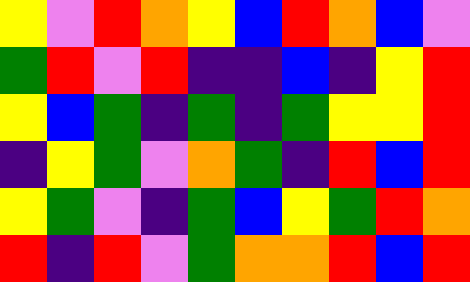[["yellow", "violet", "red", "orange", "yellow", "blue", "red", "orange", "blue", "violet"], ["green", "red", "violet", "red", "indigo", "indigo", "blue", "indigo", "yellow", "red"], ["yellow", "blue", "green", "indigo", "green", "indigo", "green", "yellow", "yellow", "red"], ["indigo", "yellow", "green", "violet", "orange", "green", "indigo", "red", "blue", "red"], ["yellow", "green", "violet", "indigo", "green", "blue", "yellow", "green", "red", "orange"], ["red", "indigo", "red", "violet", "green", "orange", "orange", "red", "blue", "red"]]